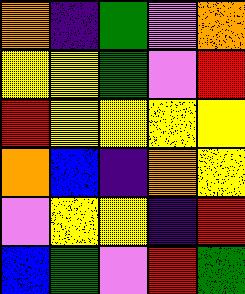[["orange", "indigo", "green", "violet", "orange"], ["yellow", "yellow", "green", "violet", "red"], ["red", "yellow", "yellow", "yellow", "yellow"], ["orange", "blue", "indigo", "orange", "yellow"], ["violet", "yellow", "yellow", "indigo", "red"], ["blue", "green", "violet", "red", "green"]]